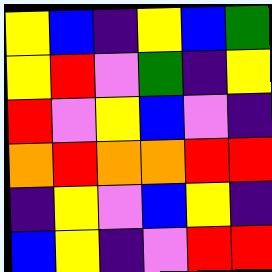[["yellow", "blue", "indigo", "yellow", "blue", "green"], ["yellow", "red", "violet", "green", "indigo", "yellow"], ["red", "violet", "yellow", "blue", "violet", "indigo"], ["orange", "red", "orange", "orange", "red", "red"], ["indigo", "yellow", "violet", "blue", "yellow", "indigo"], ["blue", "yellow", "indigo", "violet", "red", "red"]]